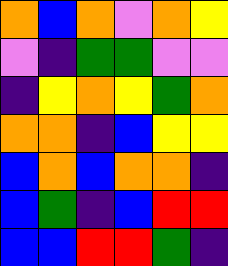[["orange", "blue", "orange", "violet", "orange", "yellow"], ["violet", "indigo", "green", "green", "violet", "violet"], ["indigo", "yellow", "orange", "yellow", "green", "orange"], ["orange", "orange", "indigo", "blue", "yellow", "yellow"], ["blue", "orange", "blue", "orange", "orange", "indigo"], ["blue", "green", "indigo", "blue", "red", "red"], ["blue", "blue", "red", "red", "green", "indigo"]]